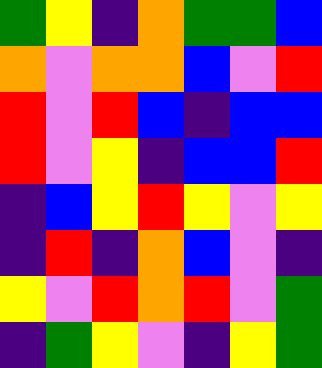[["green", "yellow", "indigo", "orange", "green", "green", "blue"], ["orange", "violet", "orange", "orange", "blue", "violet", "red"], ["red", "violet", "red", "blue", "indigo", "blue", "blue"], ["red", "violet", "yellow", "indigo", "blue", "blue", "red"], ["indigo", "blue", "yellow", "red", "yellow", "violet", "yellow"], ["indigo", "red", "indigo", "orange", "blue", "violet", "indigo"], ["yellow", "violet", "red", "orange", "red", "violet", "green"], ["indigo", "green", "yellow", "violet", "indigo", "yellow", "green"]]